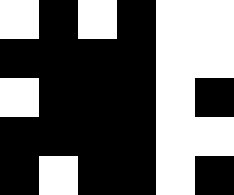[["white", "black", "white", "black", "white", "white"], ["black", "black", "black", "black", "white", "white"], ["white", "black", "black", "black", "white", "black"], ["black", "black", "black", "black", "white", "white"], ["black", "white", "black", "black", "white", "black"]]